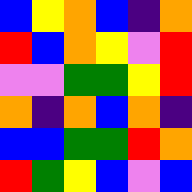[["blue", "yellow", "orange", "blue", "indigo", "orange"], ["red", "blue", "orange", "yellow", "violet", "red"], ["violet", "violet", "green", "green", "yellow", "red"], ["orange", "indigo", "orange", "blue", "orange", "indigo"], ["blue", "blue", "green", "green", "red", "orange"], ["red", "green", "yellow", "blue", "violet", "blue"]]